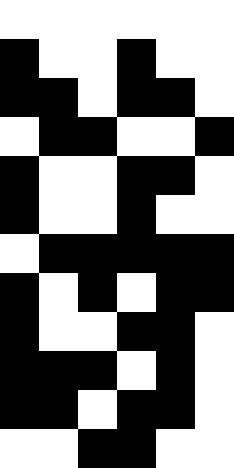[["white", "white", "white", "white", "white", "white"], ["black", "white", "white", "black", "white", "white"], ["black", "black", "white", "black", "black", "white"], ["white", "black", "black", "white", "white", "black"], ["black", "white", "white", "black", "black", "white"], ["black", "white", "white", "black", "white", "white"], ["white", "black", "black", "black", "black", "black"], ["black", "white", "black", "white", "black", "black"], ["black", "white", "white", "black", "black", "white"], ["black", "black", "black", "white", "black", "white"], ["black", "black", "white", "black", "black", "white"], ["white", "white", "black", "black", "white", "white"]]